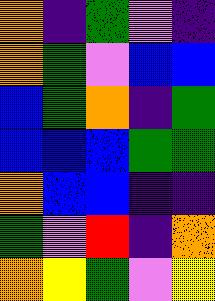[["orange", "indigo", "green", "violet", "indigo"], ["orange", "green", "violet", "blue", "blue"], ["blue", "green", "orange", "indigo", "green"], ["blue", "blue", "blue", "green", "green"], ["orange", "blue", "blue", "indigo", "indigo"], ["green", "violet", "red", "indigo", "orange"], ["orange", "yellow", "green", "violet", "yellow"]]